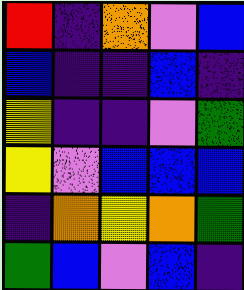[["red", "indigo", "orange", "violet", "blue"], ["blue", "indigo", "indigo", "blue", "indigo"], ["yellow", "indigo", "indigo", "violet", "green"], ["yellow", "violet", "blue", "blue", "blue"], ["indigo", "orange", "yellow", "orange", "green"], ["green", "blue", "violet", "blue", "indigo"]]